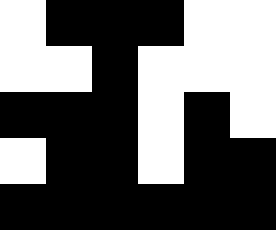[["white", "black", "black", "black", "white", "white"], ["white", "white", "black", "white", "white", "white"], ["black", "black", "black", "white", "black", "white"], ["white", "black", "black", "white", "black", "black"], ["black", "black", "black", "black", "black", "black"]]